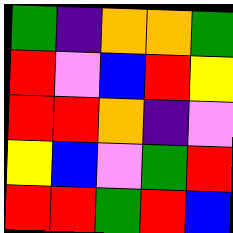[["green", "indigo", "orange", "orange", "green"], ["red", "violet", "blue", "red", "yellow"], ["red", "red", "orange", "indigo", "violet"], ["yellow", "blue", "violet", "green", "red"], ["red", "red", "green", "red", "blue"]]